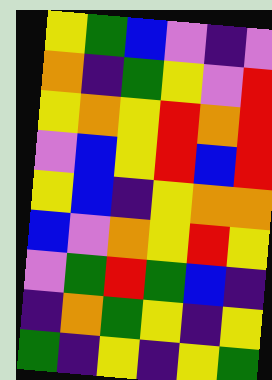[["yellow", "green", "blue", "violet", "indigo", "violet"], ["orange", "indigo", "green", "yellow", "violet", "red"], ["yellow", "orange", "yellow", "red", "orange", "red"], ["violet", "blue", "yellow", "red", "blue", "red"], ["yellow", "blue", "indigo", "yellow", "orange", "orange"], ["blue", "violet", "orange", "yellow", "red", "yellow"], ["violet", "green", "red", "green", "blue", "indigo"], ["indigo", "orange", "green", "yellow", "indigo", "yellow"], ["green", "indigo", "yellow", "indigo", "yellow", "green"]]